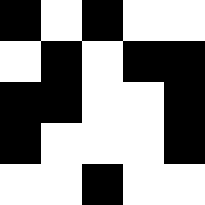[["black", "white", "black", "white", "white"], ["white", "black", "white", "black", "black"], ["black", "black", "white", "white", "black"], ["black", "white", "white", "white", "black"], ["white", "white", "black", "white", "white"]]